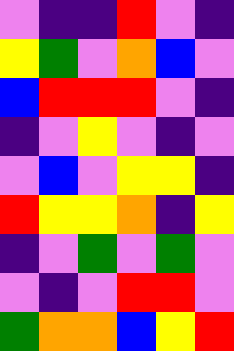[["violet", "indigo", "indigo", "red", "violet", "indigo"], ["yellow", "green", "violet", "orange", "blue", "violet"], ["blue", "red", "red", "red", "violet", "indigo"], ["indigo", "violet", "yellow", "violet", "indigo", "violet"], ["violet", "blue", "violet", "yellow", "yellow", "indigo"], ["red", "yellow", "yellow", "orange", "indigo", "yellow"], ["indigo", "violet", "green", "violet", "green", "violet"], ["violet", "indigo", "violet", "red", "red", "violet"], ["green", "orange", "orange", "blue", "yellow", "red"]]